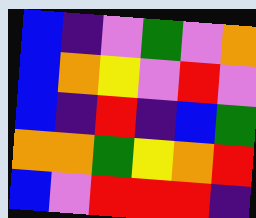[["blue", "indigo", "violet", "green", "violet", "orange"], ["blue", "orange", "yellow", "violet", "red", "violet"], ["blue", "indigo", "red", "indigo", "blue", "green"], ["orange", "orange", "green", "yellow", "orange", "red"], ["blue", "violet", "red", "red", "red", "indigo"]]